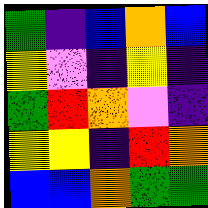[["green", "indigo", "blue", "orange", "blue"], ["yellow", "violet", "indigo", "yellow", "indigo"], ["green", "red", "orange", "violet", "indigo"], ["yellow", "yellow", "indigo", "red", "orange"], ["blue", "blue", "orange", "green", "green"]]